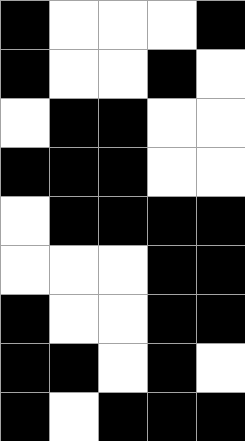[["black", "white", "white", "white", "black"], ["black", "white", "white", "black", "white"], ["white", "black", "black", "white", "white"], ["black", "black", "black", "white", "white"], ["white", "black", "black", "black", "black"], ["white", "white", "white", "black", "black"], ["black", "white", "white", "black", "black"], ["black", "black", "white", "black", "white"], ["black", "white", "black", "black", "black"]]